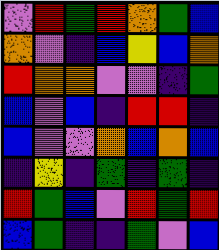[["violet", "red", "green", "red", "orange", "green", "blue"], ["orange", "violet", "indigo", "blue", "yellow", "blue", "orange"], ["red", "orange", "orange", "violet", "violet", "indigo", "green"], ["blue", "violet", "blue", "indigo", "red", "red", "indigo"], ["blue", "violet", "violet", "orange", "blue", "orange", "blue"], ["indigo", "yellow", "indigo", "green", "indigo", "green", "indigo"], ["red", "green", "blue", "violet", "red", "green", "red"], ["blue", "green", "indigo", "indigo", "green", "violet", "blue"]]